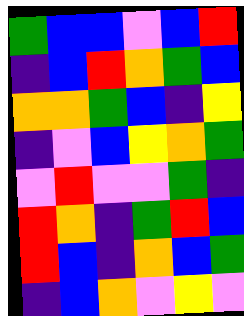[["green", "blue", "blue", "violet", "blue", "red"], ["indigo", "blue", "red", "orange", "green", "blue"], ["orange", "orange", "green", "blue", "indigo", "yellow"], ["indigo", "violet", "blue", "yellow", "orange", "green"], ["violet", "red", "violet", "violet", "green", "indigo"], ["red", "orange", "indigo", "green", "red", "blue"], ["red", "blue", "indigo", "orange", "blue", "green"], ["indigo", "blue", "orange", "violet", "yellow", "violet"]]